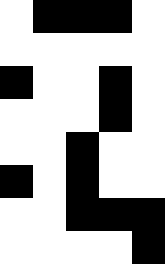[["white", "black", "black", "black", "white"], ["white", "white", "white", "white", "white"], ["black", "white", "white", "black", "white"], ["white", "white", "white", "black", "white"], ["white", "white", "black", "white", "white"], ["black", "white", "black", "white", "white"], ["white", "white", "black", "black", "black"], ["white", "white", "white", "white", "black"]]